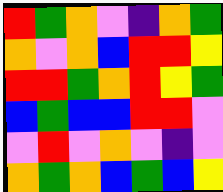[["red", "green", "orange", "violet", "indigo", "orange", "green"], ["orange", "violet", "orange", "blue", "red", "red", "yellow"], ["red", "red", "green", "orange", "red", "yellow", "green"], ["blue", "green", "blue", "blue", "red", "red", "violet"], ["violet", "red", "violet", "orange", "violet", "indigo", "violet"], ["orange", "green", "orange", "blue", "green", "blue", "yellow"]]